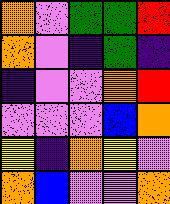[["orange", "violet", "green", "green", "red"], ["orange", "violet", "indigo", "green", "indigo"], ["indigo", "violet", "violet", "orange", "red"], ["violet", "violet", "violet", "blue", "orange"], ["yellow", "indigo", "orange", "yellow", "violet"], ["orange", "blue", "violet", "violet", "orange"]]